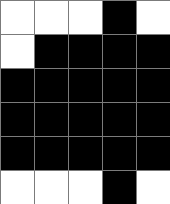[["white", "white", "white", "black", "white"], ["white", "black", "black", "black", "black"], ["black", "black", "black", "black", "black"], ["black", "black", "black", "black", "black"], ["black", "black", "black", "black", "black"], ["white", "white", "white", "black", "white"]]